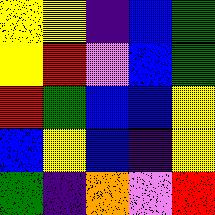[["yellow", "yellow", "indigo", "blue", "green"], ["yellow", "red", "violet", "blue", "green"], ["red", "green", "blue", "blue", "yellow"], ["blue", "yellow", "blue", "indigo", "yellow"], ["green", "indigo", "orange", "violet", "red"]]